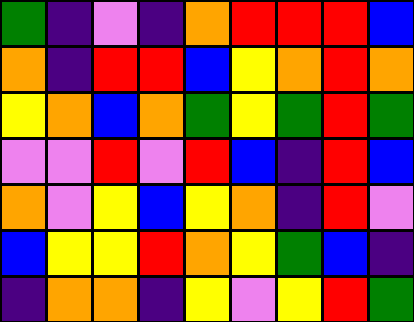[["green", "indigo", "violet", "indigo", "orange", "red", "red", "red", "blue"], ["orange", "indigo", "red", "red", "blue", "yellow", "orange", "red", "orange"], ["yellow", "orange", "blue", "orange", "green", "yellow", "green", "red", "green"], ["violet", "violet", "red", "violet", "red", "blue", "indigo", "red", "blue"], ["orange", "violet", "yellow", "blue", "yellow", "orange", "indigo", "red", "violet"], ["blue", "yellow", "yellow", "red", "orange", "yellow", "green", "blue", "indigo"], ["indigo", "orange", "orange", "indigo", "yellow", "violet", "yellow", "red", "green"]]